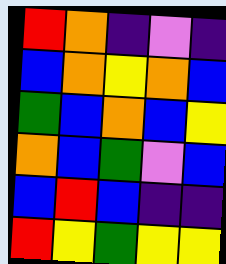[["red", "orange", "indigo", "violet", "indigo"], ["blue", "orange", "yellow", "orange", "blue"], ["green", "blue", "orange", "blue", "yellow"], ["orange", "blue", "green", "violet", "blue"], ["blue", "red", "blue", "indigo", "indigo"], ["red", "yellow", "green", "yellow", "yellow"]]